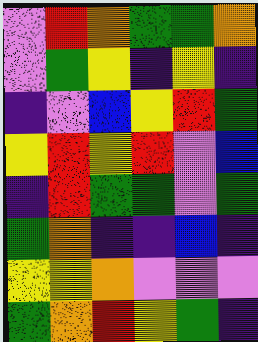[["violet", "red", "orange", "green", "green", "orange"], ["violet", "green", "yellow", "indigo", "yellow", "indigo"], ["indigo", "violet", "blue", "yellow", "red", "green"], ["yellow", "red", "yellow", "red", "violet", "blue"], ["indigo", "red", "green", "green", "violet", "green"], ["green", "orange", "indigo", "indigo", "blue", "indigo"], ["yellow", "yellow", "orange", "violet", "violet", "violet"], ["green", "orange", "red", "yellow", "green", "indigo"]]